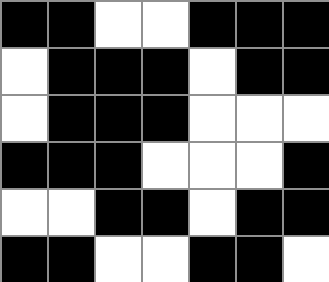[["black", "black", "white", "white", "black", "black", "black"], ["white", "black", "black", "black", "white", "black", "black"], ["white", "black", "black", "black", "white", "white", "white"], ["black", "black", "black", "white", "white", "white", "black"], ["white", "white", "black", "black", "white", "black", "black"], ["black", "black", "white", "white", "black", "black", "white"]]